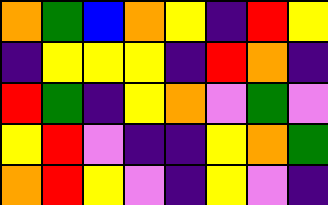[["orange", "green", "blue", "orange", "yellow", "indigo", "red", "yellow"], ["indigo", "yellow", "yellow", "yellow", "indigo", "red", "orange", "indigo"], ["red", "green", "indigo", "yellow", "orange", "violet", "green", "violet"], ["yellow", "red", "violet", "indigo", "indigo", "yellow", "orange", "green"], ["orange", "red", "yellow", "violet", "indigo", "yellow", "violet", "indigo"]]